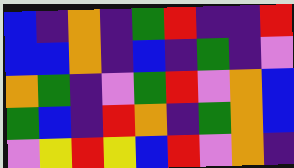[["blue", "indigo", "orange", "indigo", "green", "red", "indigo", "indigo", "red"], ["blue", "blue", "orange", "indigo", "blue", "indigo", "green", "indigo", "violet"], ["orange", "green", "indigo", "violet", "green", "red", "violet", "orange", "blue"], ["green", "blue", "indigo", "red", "orange", "indigo", "green", "orange", "blue"], ["violet", "yellow", "red", "yellow", "blue", "red", "violet", "orange", "indigo"]]